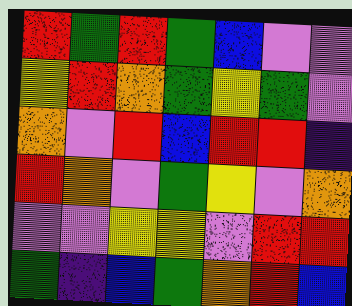[["red", "green", "red", "green", "blue", "violet", "violet"], ["yellow", "red", "orange", "green", "yellow", "green", "violet"], ["orange", "violet", "red", "blue", "red", "red", "indigo"], ["red", "orange", "violet", "green", "yellow", "violet", "orange"], ["violet", "violet", "yellow", "yellow", "violet", "red", "red"], ["green", "indigo", "blue", "green", "orange", "red", "blue"]]